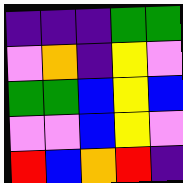[["indigo", "indigo", "indigo", "green", "green"], ["violet", "orange", "indigo", "yellow", "violet"], ["green", "green", "blue", "yellow", "blue"], ["violet", "violet", "blue", "yellow", "violet"], ["red", "blue", "orange", "red", "indigo"]]